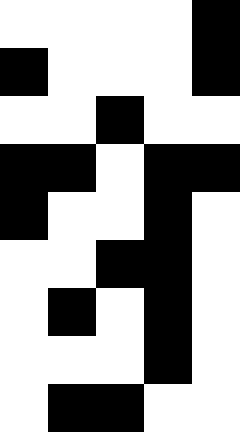[["white", "white", "white", "white", "black"], ["black", "white", "white", "white", "black"], ["white", "white", "black", "white", "white"], ["black", "black", "white", "black", "black"], ["black", "white", "white", "black", "white"], ["white", "white", "black", "black", "white"], ["white", "black", "white", "black", "white"], ["white", "white", "white", "black", "white"], ["white", "black", "black", "white", "white"]]